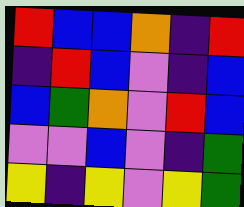[["red", "blue", "blue", "orange", "indigo", "red"], ["indigo", "red", "blue", "violet", "indigo", "blue"], ["blue", "green", "orange", "violet", "red", "blue"], ["violet", "violet", "blue", "violet", "indigo", "green"], ["yellow", "indigo", "yellow", "violet", "yellow", "green"]]